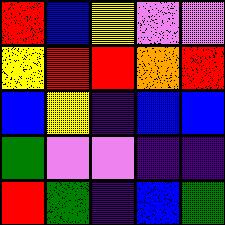[["red", "blue", "yellow", "violet", "violet"], ["yellow", "red", "red", "orange", "red"], ["blue", "yellow", "indigo", "blue", "blue"], ["green", "violet", "violet", "indigo", "indigo"], ["red", "green", "indigo", "blue", "green"]]